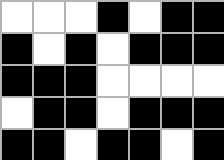[["white", "white", "white", "black", "white", "black", "black"], ["black", "white", "black", "white", "black", "black", "black"], ["black", "black", "black", "white", "white", "white", "white"], ["white", "black", "black", "white", "black", "black", "black"], ["black", "black", "white", "black", "black", "white", "black"]]